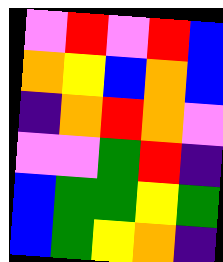[["violet", "red", "violet", "red", "blue"], ["orange", "yellow", "blue", "orange", "blue"], ["indigo", "orange", "red", "orange", "violet"], ["violet", "violet", "green", "red", "indigo"], ["blue", "green", "green", "yellow", "green"], ["blue", "green", "yellow", "orange", "indigo"]]